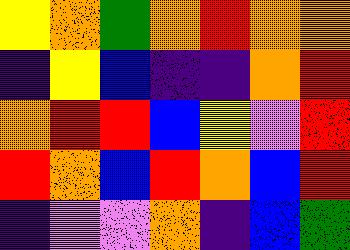[["yellow", "orange", "green", "orange", "red", "orange", "orange"], ["indigo", "yellow", "blue", "indigo", "indigo", "orange", "red"], ["orange", "red", "red", "blue", "yellow", "violet", "red"], ["red", "orange", "blue", "red", "orange", "blue", "red"], ["indigo", "violet", "violet", "orange", "indigo", "blue", "green"]]